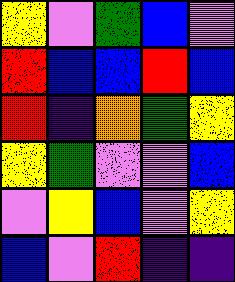[["yellow", "violet", "green", "blue", "violet"], ["red", "blue", "blue", "red", "blue"], ["red", "indigo", "orange", "green", "yellow"], ["yellow", "green", "violet", "violet", "blue"], ["violet", "yellow", "blue", "violet", "yellow"], ["blue", "violet", "red", "indigo", "indigo"]]